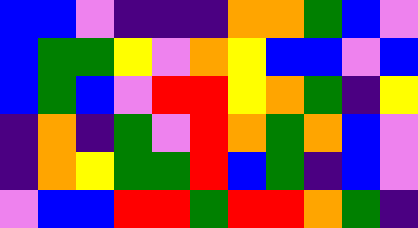[["blue", "blue", "violet", "indigo", "indigo", "indigo", "orange", "orange", "green", "blue", "violet"], ["blue", "green", "green", "yellow", "violet", "orange", "yellow", "blue", "blue", "violet", "blue"], ["blue", "green", "blue", "violet", "red", "red", "yellow", "orange", "green", "indigo", "yellow"], ["indigo", "orange", "indigo", "green", "violet", "red", "orange", "green", "orange", "blue", "violet"], ["indigo", "orange", "yellow", "green", "green", "red", "blue", "green", "indigo", "blue", "violet"], ["violet", "blue", "blue", "red", "red", "green", "red", "red", "orange", "green", "indigo"]]